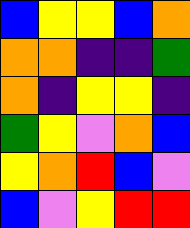[["blue", "yellow", "yellow", "blue", "orange"], ["orange", "orange", "indigo", "indigo", "green"], ["orange", "indigo", "yellow", "yellow", "indigo"], ["green", "yellow", "violet", "orange", "blue"], ["yellow", "orange", "red", "blue", "violet"], ["blue", "violet", "yellow", "red", "red"]]